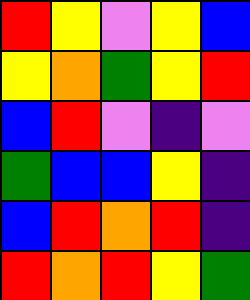[["red", "yellow", "violet", "yellow", "blue"], ["yellow", "orange", "green", "yellow", "red"], ["blue", "red", "violet", "indigo", "violet"], ["green", "blue", "blue", "yellow", "indigo"], ["blue", "red", "orange", "red", "indigo"], ["red", "orange", "red", "yellow", "green"]]